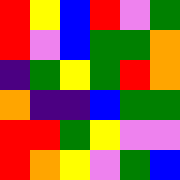[["red", "yellow", "blue", "red", "violet", "green"], ["red", "violet", "blue", "green", "green", "orange"], ["indigo", "green", "yellow", "green", "red", "orange"], ["orange", "indigo", "indigo", "blue", "green", "green"], ["red", "red", "green", "yellow", "violet", "violet"], ["red", "orange", "yellow", "violet", "green", "blue"]]